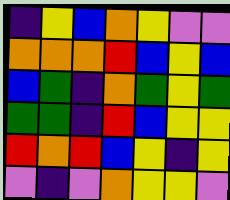[["indigo", "yellow", "blue", "orange", "yellow", "violet", "violet"], ["orange", "orange", "orange", "red", "blue", "yellow", "blue"], ["blue", "green", "indigo", "orange", "green", "yellow", "green"], ["green", "green", "indigo", "red", "blue", "yellow", "yellow"], ["red", "orange", "red", "blue", "yellow", "indigo", "yellow"], ["violet", "indigo", "violet", "orange", "yellow", "yellow", "violet"]]